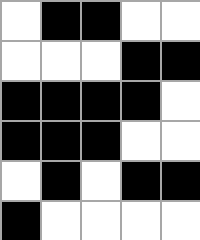[["white", "black", "black", "white", "white"], ["white", "white", "white", "black", "black"], ["black", "black", "black", "black", "white"], ["black", "black", "black", "white", "white"], ["white", "black", "white", "black", "black"], ["black", "white", "white", "white", "white"]]